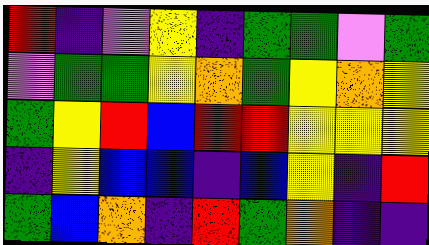[["red", "indigo", "violet", "yellow", "indigo", "green", "green", "violet", "green"], ["violet", "green", "green", "yellow", "orange", "green", "yellow", "orange", "yellow"], ["green", "yellow", "red", "blue", "red", "red", "yellow", "yellow", "yellow"], ["indigo", "yellow", "blue", "blue", "indigo", "blue", "yellow", "indigo", "red"], ["green", "blue", "orange", "indigo", "red", "green", "orange", "indigo", "indigo"]]